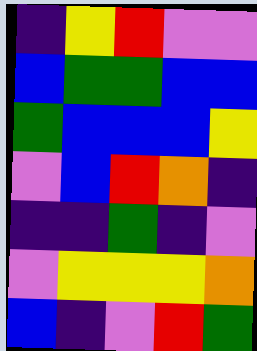[["indigo", "yellow", "red", "violet", "violet"], ["blue", "green", "green", "blue", "blue"], ["green", "blue", "blue", "blue", "yellow"], ["violet", "blue", "red", "orange", "indigo"], ["indigo", "indigo", "green", "indigo", "violet"], ["violet", "yellow", "yellow", "yellow", "orange"], ["blue", "indigo", "violet", "red", "green"]]